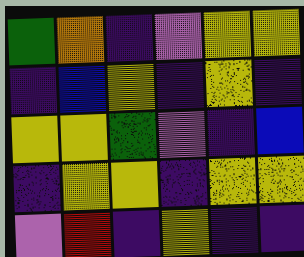[["green", "orange", "indigo", "violet", "yellow", "yellow"], ["indigo", "blue", "yellow", "indigo", "yellow", "indigo"], ["yellow", "yellow", "green", "violet", "indigo", "blue"], ["indigo", "yellow", "yellow", "indigo", "yellow", "yellow"], ["violet", "red", "indigo", "yellow", "indigo", "indigo"]]